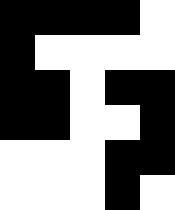[["black", "black", "black", "black", "white"], ["black", "white", "white", "white", "white"], ["black", "black", "white", "black", "black"], ["black", "black", "white", "white", "black"], ["white", "white", "white", "black", "black"], ["white", "white", "white", "black", "white"]]